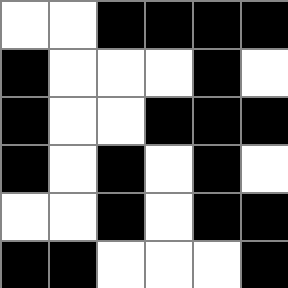[["white", "white", "black", "black", "black", "black"], ["black", "white", "white", "white", "black", "white"], ["black", "white", "white", "black", "black", "black"], ["black", "white", "black", "white", "black", "white"], ["white", "white", "black", "white", "black", "black"], ["black", "black", "white", "white", "white", "black"]]